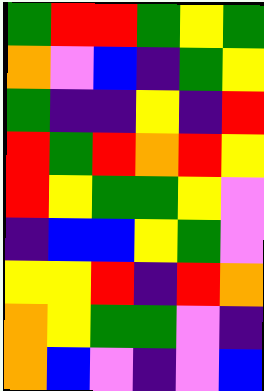[["green", "red", "red", "green", "yellow", "green"], ["orange", "violet", "blue", "indigo", "green", "yellow"], ["green", "indigo", "indigo", "yellow", "indigo", "red"], ["red", "green", "red", "orange", "red", "yellow"], ["red", "yellow", "green", "green", "yellow", "violet"], ["indigo", "blue", "blue", "yellow", "green", "violet"], ["yellow", "yellow", "red", "indigo", "red", "orange"], ["orange", "yellow", "green", "green", "violet", "indigo"], ["orange", "blue", "violet", "indigo", "violet", "blue"]]